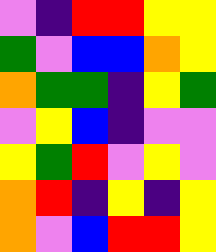[["violet", "indigo", "red", "red", "yellow", "yellow"], ["green", "violet", "blue", "blue", "orange", "yellow"], ["orange", "green", "green", "indigo", "yellow", "green"], ["violet", "yellow", "blue", "indigo", "violet", "violet"], ["yellow", "green", "red", "violet", "yellow", "violet"], ["orange", "red", "indigo", "yellow", "indigo", "yellow"], ["orange", "violet", "blue", "red", "red", "yellow"]]